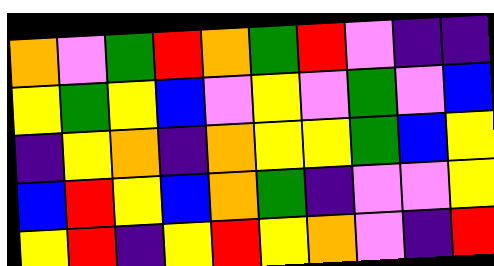[["orange", "violet", "green", "red", "orange", "green", "red", "violet", "indigo", "indigo"], ["yellow", "green", "yellow", "blue", "violet", "yellow", "violet", "green", "violet", "blue"], ["indigo", "yellow", "orange", "indigo", "orange", "yellow", "yellow", "green", "blue", "yellow"], ["blue", "red", "yellow", "blue", "orange", "green", "indigo", "violet", "violet", "yellow"], ["yellow", "red", "indigo", "yellow", "red", "yellow", "orange", "violet", "indigo", "red"]]